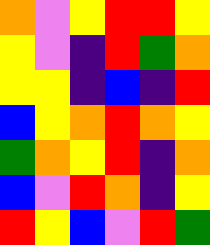[["orange", "violet", "yellow", "red", "red", "yellow"], ["yellow", "violet", "indigo", "red", "green", "orange"], ["yellow", "yellow", "indigo", "blue", "indigo", "red"], ["blue", "yellow", "orange", "red", "orange", "yellow"], ["green", "orange", "yellow", "red", "indigo", "orange"], ["blue", "violet", "red", "orange", "indigo", "yellow"], ["red", "yellow", "blue", "violet", "red", "green"]]